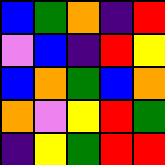[["blue", "green", "orange", "indigo", "red"], ["violet", "blue", "indigo", "red", "yellow"], ["blue", "orange", "green", "blue", "orange"], ["orange", "violet", "yellow", "red", "green"], ["indigo", "yellow", "green", "red", "red"]]